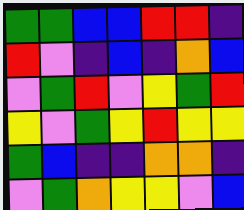[["green", "green", "blue", "blue", "red", "red", "indigo"], ["red", "violet", "indigo", "blue", "indigo", "orange", "blue"], ["violet", "green", "red", "violet", "yellow", "green", "red"], ["yellow", "violet", "green", "yellow", "red", "yellow", "yellow"], ["green", "blue", "indigo", "indigo", "orange", "orange", "indigo"], ["violet", "green", "orange", "yellow", "yellow", "violet", "blue"]]